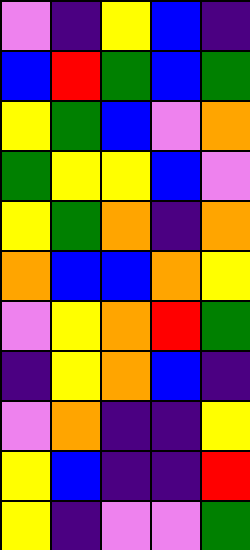[["violet", "indigo", "yellow", "blue", "indigo"], ["blue", "red", "green", "blue", "green"], ["yellow", "green", "blue", "violet", "orange"], ["green", "yellow", "yellow", "blue", "violet"], ["yellow", "green", "orange", "indigo", "orange"], ["orange", "blue", "blue", "orange", "yellow"], ["violet", "yellow", "orange", "red", "green"], ["indigo", "yellow", "orange", "blue", "indigo"], ["violet", "orange", "indigo", "indigo", "yellow"], ["yellow", "blue", "indigo", "indigo", "red"], ["yellow", "indigo", "violet", "violet", "green"]]